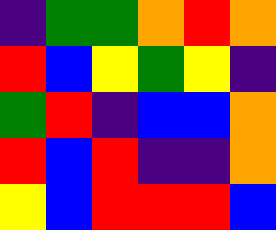[["indigo", "green", "green", "orange", "red", "orange"], ["red", "blue", "yellow", "green", "yellow", "indigo"], ["green", "red", "indigo", "blue", "blue", "orange"], ["red", "blue", "red", "indigo", "indigo", "orange"], ["yellow", "blue", "red", "red", "red", "blue"]]